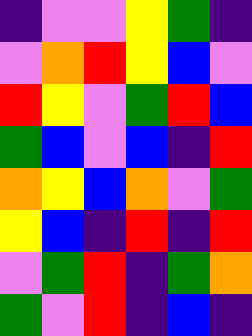[["indigo", "violet", "violet", "yellow", "green", "indigo"], ["violet", "orange", "red", "yellow", "blue", "violet"], ["red", "yellow", "violet", "green", "red", "blue"], ["green", "blue", "violet", "blue", "indigo", "red"], ["orange", "yellow", "blue", "orange", "violet", "green"], ["yellow", "blue", "indigo", "red", "indigo", "red"], ["violet", "green", "red", "indigo", "green", "orange"], ["green", "violet", "red", "indigo", "blue", "indigo"]]